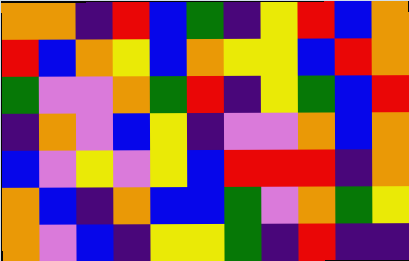[["orange", "orange", "indigo", "red", "blue", "green", "indigo", "yellow", "red", "blue", "orange"], ["red", "blue", "orange", "yellow", "blue", "orange", "yellow", "yellow", "blue", "red", "orange"], ["green", "violet", "violet", "orange", "green", "red", "indigo", "yellow", "green", "blue", "red"], ["indigo", "orange", "violet", "blue", "yellow", "indigo", "violet", "violet", "orange", "blue", "orange"], ["blue", "violet", "yellow", "violet", "yellow", "blue", "red", "red", "red", "indigo", "orange"], ["orange", "blue", "indigo", "orange", "blue", "blue", "green", "violet", "orange", "green", "yellow"], ["orange", "violet", "blue", "indigo", "yellow", "yellow", "green", "indigo", "red", "indigo", "indigo"]]